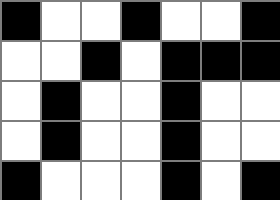[["black", "white", "white", "black", "white", "white", "black"], ["white", "white", "black", "white", "black", "black", "black"], ["white", "black", "white", "white", "black", "white", "white"], ["white", "black", "white", "white", "black", "white", "white"], ["black", "white", "white", "white", "black", "white", "black"]]